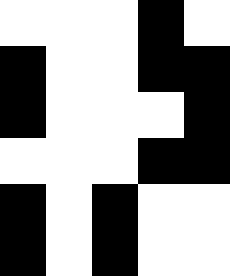[["white", "white", "white", "black", "white"], ["black", "white", "white", "black", "black"], ["black", "white", "white", "white", "black"], ["white", "white", "white", "black", "black"], ["black", "white", "black", "white", "white"], ["black", "white", "black", "white", "white"]]